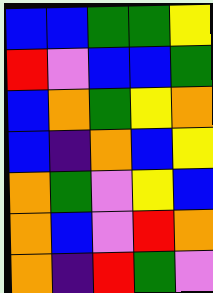[["blue", "blue", "green", "green", "yellow"], ["red", "violet", "blue", "blue", "green"], ["blue", "orange", "green", "yellow", "orange"], ["blue", "indigo", "orange", "blue", "yellow"], ["orange", "green", "violet", "yellow", "blue"], ["orange", "blue", "violet", "red", "orange"], ["orange", "indigo", "red", "green", "violet"]]